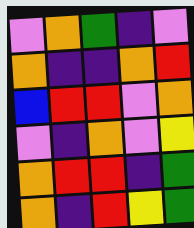[["violet", "orange", "green", "indigo", "violet"], ["orange", "indigo", "indigo", "orange", "red"], ["blue", "red", "red", "violet", "orange"], ["violet", "indigo", "orange", "violet", "yellow"], ["orange", "red", "red", "indigo", "green"], ["orange", "indigo", "red", "yellow", "green"]]